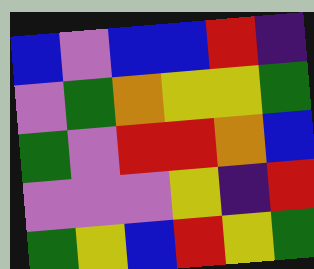[["blue", "violet", "blue", "blue", "red", "indigo"], ["violet", "green", "orange", "yellow", "yellow", "green"], ["green", "violet", "red", "red", "orange", "blue"], ["violet", "violet", "violet", "yellow", "indigo", "red"], ["green", "yellow", "blue", "red", "yellow", "green"]]